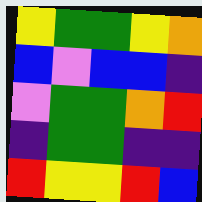[["yellow", "green", "green", "yellow", "orange"], ["blue", "violet", "blue", "blue", "indigo"], ["violet", "green", "green", "orange", "red"], ["indigo", "green", "green", "indigo", "indigo"], ["red", "yellow", "yellow", "red", "blue"]]